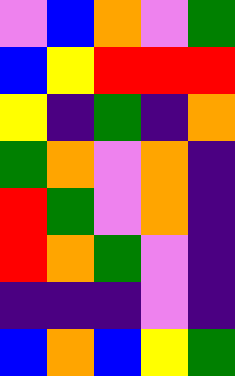[["violet", "blue", "orange", "violet", "green"], ["blue", "yellow", "red", "red", "red"], ["yellow", "indigo", "green", "indigo", "orange"], ["green", "orange", "violet", "orange", "indigo"], ["red", "green", "violet", "orange", "indigo"], ["red", "orange", "green", "violet", "indigo"], ["indigo", "indigo", "indigo", "violet", "indigo"], ["blue", "orange", "blue", "yellow", "green"]]